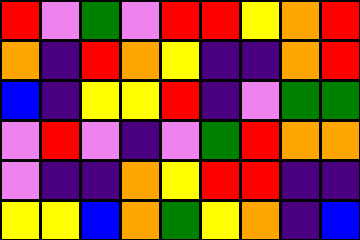[["red", "violet", "green", "violet", "red", "red", "yellow", "orange", "red"], ["orange", "indigo", "red", "orange", "yellow", "indigo", "indigo", "orange", "red"], ["blue", "indigo", "yellow", "yellow", "red", "indigo", "violet", "green", "green"], ["violet", "red", "violet", "indigo", "violet", "green", "red", "orange", "orange"], ["violet", "indigo", "indigo", "orange", "yellow", "red", "red", "indigo", "indigo"], ["yellow", "yellow", "blue", "orange", "green", "yellow", "orange", "indigo", "blue"]]